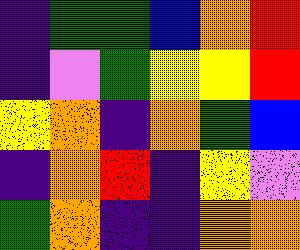[["indigo", "green", "green", "blue", "orange", "red"], ["indigo", "violet", "green", "yellow", "yellow", "red"], ["yellow", "orange", "indigo", "orange", "green", "blue"], ["indigo", "orange", "red", "indigo", "yellow", "violet"], ["green", "orange", "indigo", "indigo", "orange", "orange"]]